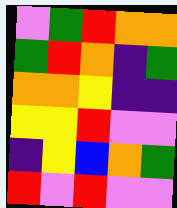[["violet", "green", "red", "orange", "orange"], ["green", "red", "orange", "indigo", "green"], ["orange", "orange", "yellow", "indigo", "indigo"], ["yellow", "yellow", "red", "violet", "violet"], ["indigo", "yellow", "blue", "orange", "green"], ["red", "violet", "red", "violet", "violet"]]